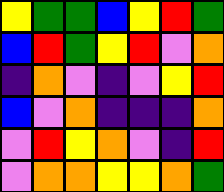[["yellow", "green", "green", "blue", "yellow", "red", "green"], ["blue", "red", "green", "yellow", "red", "violet", "orange"], ["indigo", "orange", "violet", "indigo", "violet", "yellow", "red"], ["blue", "violet", "orange", "indigo", "indigo", "indigo", "orange"], ["violet", "red", "yellow", "orange", "violet", "indigo", "red"], ["violet", "orange", "orange", "yellow", "yellow", "orange", "green"]]